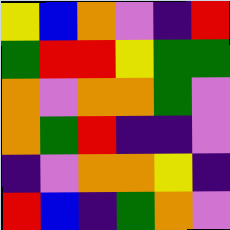[["yellow", "blue", "orange", "violet", "indigo", "red"], ["green", "red", "red", "yellow", "green", "green"], ["orange", "violet", "orange", "orange", "green", "violet"], ["orange", "green", "red", "indigo", "indigo", "violet"], ["indigo", "violet", "orange", "orange", "yellow", "indigo"], ["red", "blue", "indigo", "green", "orange", "violet"]]